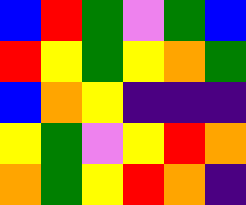[["blue", "red", "green", "violet", "green", "blue"], ["red", "yellow", "green", "yellow", "orange", "green"], ["blue", "orange", "yellow", "indigo", "indigo", "indigo"], ["yellow", "green", "violet", "yellow", "red", "orange"], ["orange", "green", "yellow", "red", "orange", "indigo"]]